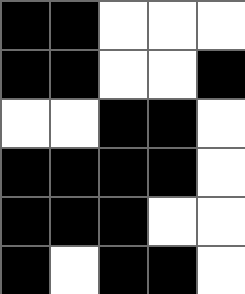[["black", "black", "white", "white", "white"], ["black", "black", "white", "white", "black"], ["white", "white", "black", "black", "white"], ["black", "black", "black", "black", "white"], ["black", "black", "black", "white", "white"], ["black", "white", "black", "black", "white"]]